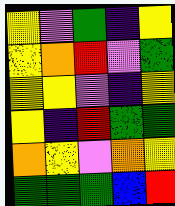[["yellow", "violet", "green", "indigo", "yellow"], ["yellow", "orange", "red", "violet", "green"], ["yellow", "yellow", "violet", "indigo", "yellow"], ["yellow", "indigo", "red", "green", "green"], ["orange", "yellow", "violet", "orange", "yellow"], ["green", "green", "green", "blue", "red"]]